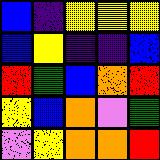[["blue", "indigo", "yellow", "yellow", "yellow"], ["blue", "yellow", "indigo", "indigo", "blue"], ["red", "green", "blue", "orange", "red"], ["yellow", "blue", "orange", "violet", "green"], ["violet", "yellow", "orange", "orange", "red"]]